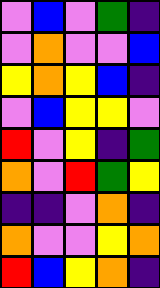[["violet", "blue", "violet", "green", "indigo"], ["violet", "orange", "violet", "violet", "blue"], ["yellow", "orange", "yellow", "blue", "indigo"], ["violet", "blue", "yellow", "yellow", "violet"], ["red", "violet", "yellow", "indigo", "green"], ["orange", "violet", "red", "green", "yellow"], ["indigo", "indigo", "violet", "orange", "indigo"], ["orange", "violet", "violet", "yellow", "orange"], ["red", "blue", "yellow", "orange", "indigo"]]